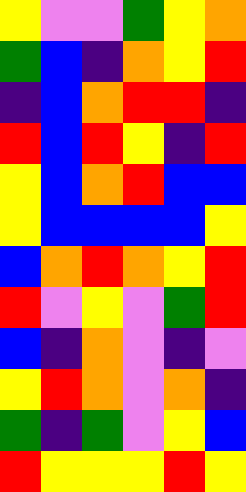[["yellow", "violet", "violet", "green", "yellow", "orange"], ["green", "blue", "indigo", "orange", "yellow", "red"], ["indigo", "blue", "orange", "red", "red", "indigo"], ["red", "blue", "red", "yellow", "indigo", "red"], ["yellow", "blue", "orange", "red", "blue", "blue"], ["yellow", "blue", "blue", "blue", "blue", "yellow"], ["blue", "orange", "red", "orange", "yellow", "red"], ["red", "violet", "yellow", "violet", "green", "red"], ["blue", "indigo", "orange", "violet", "indigo", "violet"], ["yellow", "red", "orange", "violet", "orange", "indigo"], ["green", "indigo", "green", "violet", "yellow", "blue"], ["red", "yellow", "yellow", "yellow", "red", "yellow"]]